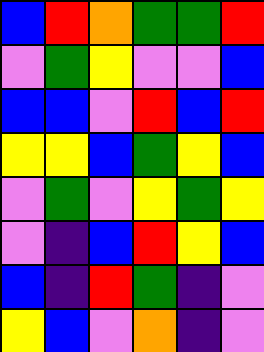[["blue", "red", "orange", "green", "green", "red"], ["violet", "green", "yellow", "violet", "violet", "blue"], ["blue", "blue", "violet", "red", "blue", "red"], ["yellow", "yellow", "blue", "green", "yellow", "blue"], ["violet", "green", "violet", "yellow", "green", "yellow"], ["violet", "indigo", "blue", "red", "yellow", "blue"], ["blue", "indigo", "red", "green", "indigo", "violet"], ["yellow", "blue", "violet", "orange", "indigo", "violet"]]